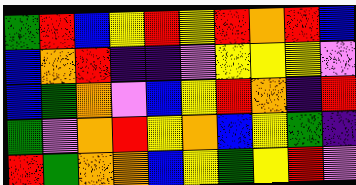[["green", "red", "blue", "yellow", "red", "yellow", "red", "orange", "red", "blue"], ["blue", "orange", "red", "indigo", "indigo", "violet", "yellow", "yellow", "yellow", "violet"], ["blue", "green", "orange", "violet", "blue", "yellow", "red", "orange", "indigo", "red"], ["green", "violet", "orange", "red", "yellow", "orange", "blue", "yellow", "green", "indigo"], ["red", "green", "orange", "orange", "blue", "yellow", "green", "yellow", "red", "violet"]]